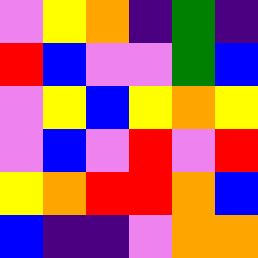[["violet", "yellow", "orange", "indigo", "green", "indigo"], ["red", "blue", "violet", "violet", "green", "blue"], ["violet", "yellow", "blue", "yellow", "orange", "yellow"], ["violet", "blue", "violet", "red", "violet", "red"], ["yellow", "orange", "red", "red", "orange", "blue"], ["blue", "indigo", "indigo", "violet", "orange", "orange"]]